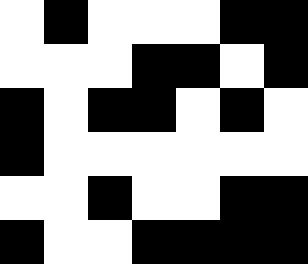[["white", "black", "white", "white", "white", "black", "black"], ["white", "white", "white", "black", "black", "white", "black"], ["black", "white", "black", "black", "white", "black", "white"], ["black", "white", "white", "white", "white", "white", "white"], ["white", "white", "black", "white", "white", "black", "black"], ["black", "white", "white", "black", "black", "black", "black"]]